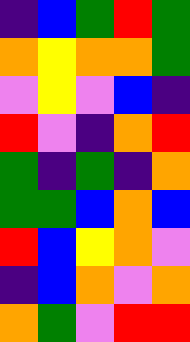[["indigo", "blue", "green", "red", "green"], ["orange", "yellow", "orange", "orange", "green"], ["violet", "yellow", "violet", "blue", "indigo"], ["red", "violet", "indigo", "orange", "red"], ["green", "indigo", "green", "indigo", "orange"], ["green", "green", "blue", "orange", "blue"], ["red", "blue", "yellow", "orange", "violet"], ["indigo", "blue", "orange", "violet", "orange"], ["orange", "green", "violet", "red", "red"]]